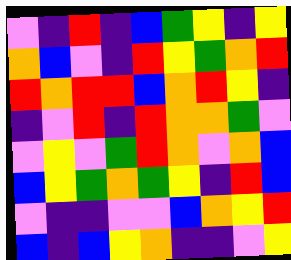[["violet", "indigo", "red", "indigo", "blue", "green", "yellow", "indigo", "yellow"], ["orange", "blue", "violet", "indigo", "red", "yellow", "green", "orange", "red"], ["red", "orange", "red", "red", "blue", "orange", "red", "yellow", "indigo"], ["indigo", "violet", "red", "indigo", "red", "orange", "orange", "green", "violet"], ["violet", "yellow", "violet", "green", "red", "orange", "violet", "orange", "blue"], ["blue", "yellow", "green", "orange", "green", "yellow", "indigo", "red", "blue"], ["violet", "indigo", "indigo", "violet", "violet", "blue", "orange", "yellow", "red"], ["blue", "indigo", "blue", "yellow", "orange", "indigo", "indigo", "violet", "yellow"]]